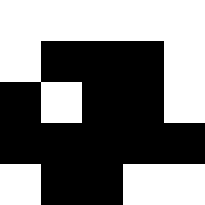[["white", "white", "white", "white", "white"], ["white", "black", "black", "black", "white"], ["black", "white", "black", "black", "white"], ["black", "black", "black", "black", "black"], ["white", "black", "black", "white", "white"]]